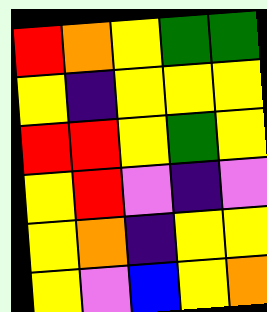[["red", "orange", "yellow", "green", "green"], ["yellow", "indigo", "yellow", "yellow", "yellow"], ["red", "red", "yellow", "green", "yellow"], ["yellow", "red", "violet", "indigo", "violet"], ["yellow", "orange", "indigo", "yellow", "yellow"], ["yellow", "violet", "blue", "yellow", "orange"]]